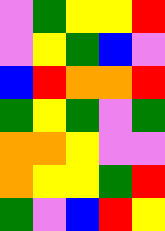[["violet", "green", "yellow", "yellow", "red"], ["violet", "yellow", "green", "blue", "violet"], ["blue", "red", "orange", "orange", "red"], ["green", "yellow", "green", "violet", "green"], ["orange", "orange", "yellow", "violet", "violet"], ["orange", "yellow", "yellow", "green", "red"], ["green", "violet", "blue", "red", "yellow"]]